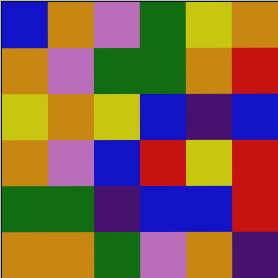[["blue", "orange", "violet", "green", "yellow", "orange"], ["orange", "violet", "green", "green", "orange", "red"], ["yellow", "orange", "yellow", "blue", "indigo", "blue"], ["orange", "violet", "blue", "red", "yellow", "red"], ["green", "green", "indigo", "blue", "blue", "red"], ["orange", "orange", "green", "violet", "orange", "indigo"]]